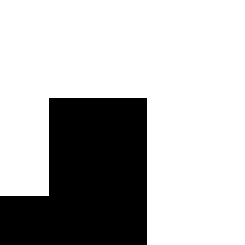[["white", "white", "white", "white", "white"], ["white", "white", "white", "white", "white"], ["white", "black", "black", "white", "white"], ["white", "black", "black", "white", "white"], ["black", "black", "black", "white", "white"]]